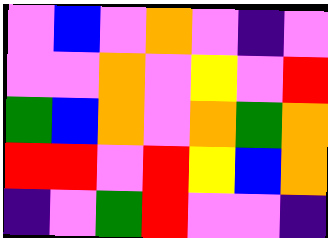[["violet", "blue", "violet", "orange", "violet", "indigo", "violet"], ["violet", "violet", "orange", "violet", "yellow", "violet", "red"], ["green", "blue", "orange", "violet", "orange", "green", "orange"], ["red", "red", "violet", "red", "yellow", "blue", "orange"], ["indigo", "violet", "green", "red", "violet", "violet", "indigo"]]